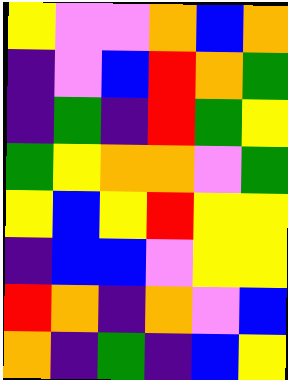[["yellow", "violet", "violet", "orange", "blue", "orange"], ["indigo", "violet", "blue", "red", "orange", "green"], ["indigo", "green", "indigo", "red", "green", "yellow"], ["green", "yellow", "orange", "orange", "violet", "green"], ["yellow", "blue", "yellow", "red", "yellow", "yellow"], ["indigo", "blue", "blue", "violet", "yellow", "yellow"], ["red", "orange", "indigo", "orange", "violet", "blue"], ["orange", "indigo", "green", "indigo", "blue", "yellow"]]